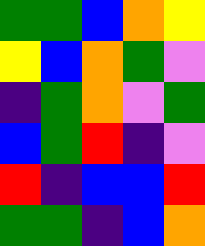[["green", "green", "blue", "orange", "yellow"], ["yellow", "blue", "orange", "green", "violet"], ["indigo", "green", "orange", "violet", "green"], ["blue", "green", "red", "indigo", "violet"], ["red", "indigo", "blue", "blue", "red"], ["green", "green", "indigo", "blue", "orange"]]